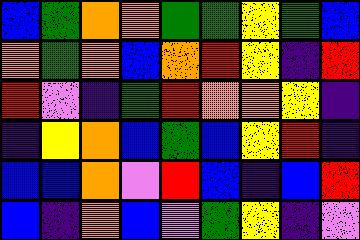[["blue", "green", "orange", "orange", "green", "green", "yellow", "green", "blue"], ["orange", "green", "orange", "blue", "orange", "red", "yellow", "indigo", "red"], ["red", "violet", "indigo", "green", "red", "orange", "orange", "yellow", "indigo"], ["indigo", "yellow", "orange", "blue", "green", "blue", "yellow", "red", "indigo"], ["blue", "blue", "orange", "violet", "red", "blue", "indigo", "blue", "red"], ["blue", "indigo", "orange", "blue", "violet", "green", "yellow", "indigo", "violet"]]